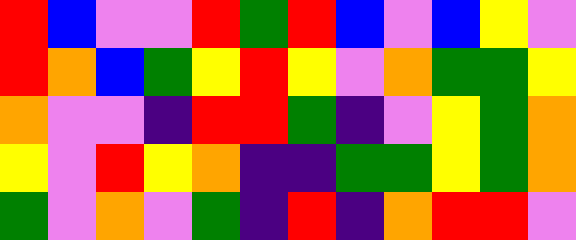[["red", "blue", "violet", "violet", "red", "green", "red", "blue", "violet", "blue", "yellow", "violet"], ["red", "orange", "blue", "green", "yellow", "red", "yellow", "violet", "orange", "green", "green", "yellow"], ["orange", "violet", "violet", "indigo", "red", "red", "green", "indigo", "violet", "yellow", "green", "orange"], ["yellow", "violet", "red", "yellow", "orange", "indigo", "indigo", "green", "green", "yellow", "green", "orange"], ["green", "violet", "orange", "violet", "green", "indigo", "red", "indigo", "orange", "red", "red", "violet"]]